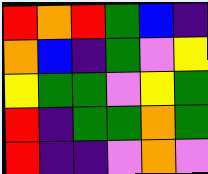[["red", "orange", "red", "green", "blue", "indigo"], ["orange", "blue", "indigo", "green", "violet", "yellow"], ["yellow", "green", "green", "violet", "yellow", "green"], ["red", "indigo", "green", "green", "orange", "green"], ["red", "indigo", "indigo", "violet", "orange", "violet"]]